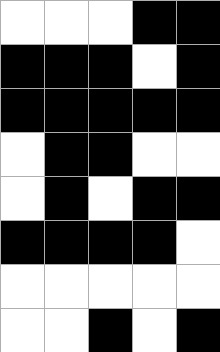[["white", "white", "white", "black", "black"], ["black", "black", "black", "white", "black"], ["black", "black", "black", "black", "black"], ["white", "black", "black", "white", "white"], ["white", "black", "white", "black", "black"], ["black", "black", "black", "black", "white"], ["white", "white", "white", "white", "white"], ["white", "white", "black", "white", "black"]]